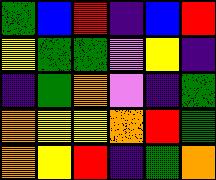[["green", "blue", "red", "indigo", "blue", "red"], ["yellow", "green", "green", "violet", "yellow", "indigo"], ["indigo", "green", "orange", "violet", "indigo", "green"], ["orange", "yellow", "yellow", "orange", "red", "green"], ["orange", "yellow", "red", "indigo", "green", "orange"]]